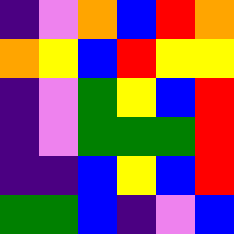[["indigo", "violet", "orange", "blue", "red", "orange"], ["orange", "yellow", "blue", "red", "yellow", "yellow"], ["indigo", "violet", "green", "yellow", "blue", "red"], ["indigo", "violet", "green", "green", "green", "red"], ["indigo", "indigo", "blue", "yellow", "blue", "red"], ["green", "green", "blue", "indigo", "violet", "blue"]]